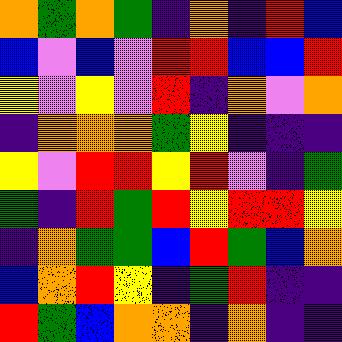[["orange", "green", "orange", "green", "indigo", "orange", "indigo", "red", "blue"], ["blue", "violet", "blue", "violet", "red", "red", "blue", "blue", "red"], ["yellow", "violet", "yellow", "violet", "red", "indigo", "orange", "violet", "orange"], ["indigo", "orange", "orange", "orange", "green", "yellow", "indigo", "indigo", "indigo"], ["yellow", "violet", "red", "red", "yellow", "red", "violet", "indigo", "green"], ["green", "indigo", "red", "green", "red", "yellow", "red", "red", "yellow"], ["indigo", "orange", "green", "green", "blue", "red", "green", "blue", "orange"], ["blue", "orange", "red", "yellow", "indigo", "green", "red", "indigo", "indigo"], ["red", "green", "blue", "orange", "orange", "indigo", "orange", "indigo", "indigo"]]